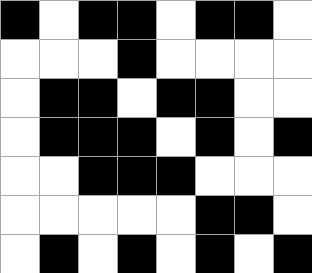[["black", "white", "black", "black", "white", "black", "black", "white"], ["white", "white", "white", "black", "white", "white", "white", "white"], ["white", "black", "black", "white", "black", "black", "white", "white"], ["white", "black", "black", "black", "white", "black", "white", "black"], ["white", "white", "black", "black", "black", "white", "white", "white"], ["white", "white", "white", "white", "white", "black", "black", "white"], ["white", "black", "white", "black", "white", "black", "white", "black"]]